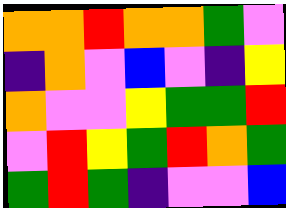[["orange", "orange", "red", "orange", "orange", "green", "violet"], ["indigo", "orange", "violet", "blue", "violet", "indigo", "yellow"], ["orange", "violet", "violet", "yellow", "green", "green", "red"], ["violet", "red", "yellow", "green", "red", "orange", "green"], ["green", "red", "green", "indigo", "violet", "violet", "blue"]]